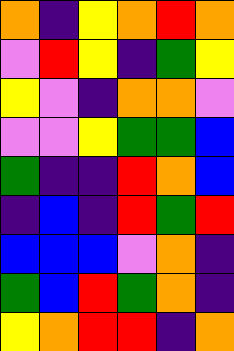[["orange", "indigo", "yellow", "orange", "red", "orange"], ["violet", "red", "yellow", "indigo", "green", "yellow"], ["yellow", "violet", "indigo", "orange", "orange", "violet"], ["violet", "violet", "yellow", "green", "green", "blue"], ["green", "indigo", "indigo", "red", "orange", "blue"], ["indigo", "blue", "indigo", "red", "green", "red"], ["blue", "blue", "blue", "violet", "orange", "indigo"], ["green", "blue", "red", "green", "orange", "indigo"], ["yellow", "orange", "red", "red", "indigo", "orange"]]